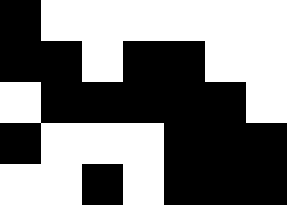[["black", "white", "white", "white", "white", "white", "white"], ["black", "black", "white", "black", "black", "white", "white"], ["white", "black", "black", "black", "black", "black", "white"], ["black", "white", "white", "white", "black", "black", "black"], ["white", "white", "black", "white", "black", "black", "black"]]